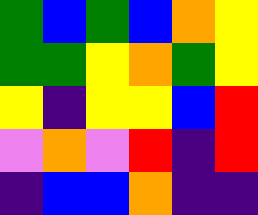[["green", "blue", "green", "blue", "orange", "yellow"], ["green", "green", "yellow", "orange", "green", "yellow"], ["yellow", "indigo", "yellow", "yellow", "blue", "red"], ["violet", "orange", "violet", "red", "indigo", "red"], ["indigo", "blue", "blue", "orange", "indigo", "indigo"]]